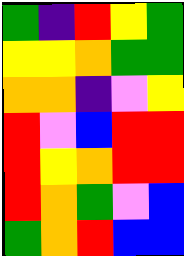[["green", "indigo", "red", "yellow", "green"], ["yellow", "yellow", "orange", "green", "green"], ["orange", "orange", "indigo", "violet", "yellow"], ["red", "violet", "blue", "red", "red"], ["red", "yellow", "orange", "red", "red"], ["red", "orange", "green", "violet", "blue"], ["green", "orange", "red", "blue", "blue"]]